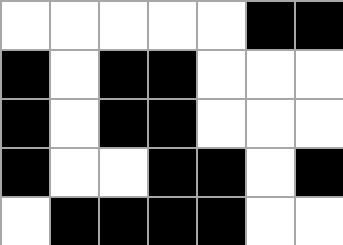[["white", "white", "white", "white", "white", "black", "black"], ["black", "white", "black", "black", "white", "white", "white"], ["black", "white", "black", "black", "white", "white", "white"], ["black", "white", "white", "black", "black", "white", "black"], ["white", "black", "black", "black", "black", "white", "white"]]